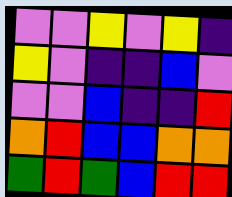[["violet", "violet", "yellow", "violet", "yellow", "indigo"], ["yellow", "violet", "indigo", "indigo", "blue", "violet"], ["violet", "violet", "blue", "indigo", "indigo", "red"], ["orange", "red", "blue", "blue", "orange", "orange"], ["green", "red", "green", "blue", "red", "red"]]